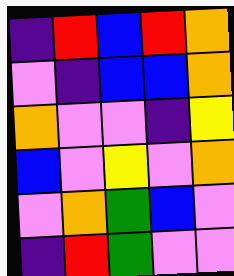[["indigo", "red", "blue", "red", "orange"], ["violet", "indigo", "blue", "blue", "orange"], ["orange", "violet", "violet", "indigo", "yellow"], ["blue", "violet", "yellow", "violet", "orange"], ["violet", "orange", "green", "blue", "violet"], ["indigo", "red", "green", "violet", "violet"]]